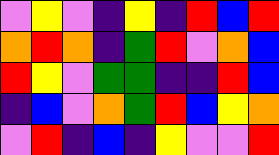[["violet", "yellow", "violet", "indigo", "yellow", "indigo", "red", "blue", "red"], ["orange", "red", "orange", "indigo", "green", "red", "violet", "orange", "blue"], ["red", "yellow", "violet", "green", "green", "indigo", "indigo", "red", "blue"], ["indigo", "blue", "violet", "orange", "green", "red", "blue", "yellow", "orange"], ["violet", "red", "indigo", "blue", "indigo", "yellow", "violet", "violet", "red"]]